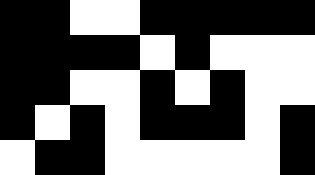[["black", "black", "white", "white", "black", "black", "black", "black", "black"], ["black", "black", "black", "black", "white", "black", "white", "white", "white"], ["black", "black", "white", "white", "black", "white", "black", "white", "white"], ["black", "white", "black", "white", "black", "black", "black", "white", "black"], ["white", "black", "black", "white", "white", "white", "white", "white", "black"]]